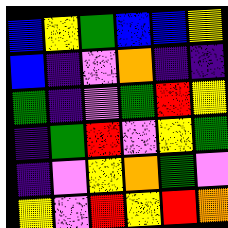[["blue", "yellow", "green", "blue", "blue", "yellow"], ["blue", "indigo", "violet", "orange", "indigo", "indigo"], ["green", "indigo", "violet", "green", "red", "yellow"], ["indigo", "green", "red", "violet", "yellow", "green"], ["indigo", "violet", "yellow", "orange", "green", "violet"], ["yellow", "violet", "red", "yellow", "red", "orange"]]